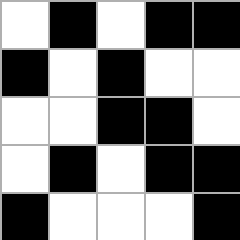[["white", "black", "white", "black", "black"], ["black", "white", "black", "white", "white"], ["white", "white", "black", "black", "white"], ["white", "black", "white", "black", "black"], ["black", "white", "white", "white", "black"]]